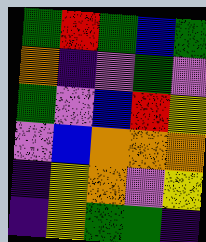[["green", "red", "green", "blue", "green"], ["orange", "indigo", "violet", "green", "violet"], ["green", "violet", "blue", "red", "yellow"], ["violet", "blue", "orange", "orange", "orange"], ["indigo", "yellow", "orange", "violet", "yellow"], ["indigo", "yellow", "green", "green", "indigo"]]